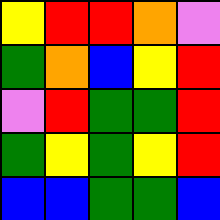[["yellow", "red", "red", "orange", "violet"], ["green", "orange", "blue", "yellow", "red"], ["violet", "red", "green", "green", "red"], ["green", "yellow", "green", "yellow", "red"], ["blue", "blue", "green", "green", "blue"]]